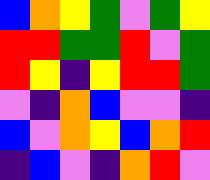[["blue", "orange", "yellow", "green", "violet", "green", "yellow"], ["red", "red", "green", "green", "red", "violet", "green"], ["red", "yellow", "indigo", "yellow", "red", "red", "green"], ["violet", "indigo", "orange", "blue", "violet", "violet", "indigo"], ["blue", "violet", "orange", "yellow", "blue", "orange", "red"], ["indigo", "blue", "violet", "indigo", "orange", "red", "violet"]]